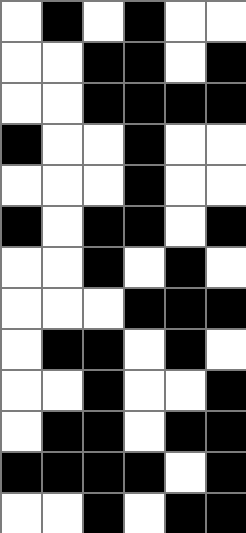[["white", "black", "white", "black", "white", "white"], ["white", "white", "black", "black", "white", "black"], ["white", "white", "black", "black", "black", "black"], ["black", "white", "white", "black", "white", "white"], ["white", "white", "white", "black", "white", "white"], ["black", "white", "black", "black", "white", "black"], ["white", "white", "black", "white", "black", "white"], ["white", "white", "white", "black", "black", "black"], ["white", "black", "black", "white", "black", "white"], ["white", "white", "black", "white", "white", "black"], ["white", "black", "black", "white", "black", "black"], ["black", "black", "black", "black", "white", "black"], ["white", "white", "black", "white", "black", "black"]]